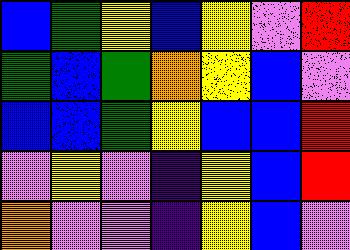[["blue", "green", "yellow", "blue", "yellow", "violet", "red"], ["green", "blue", "green", "orange", "yellow", "blue", "violet"], ["blue", "blue", "green", "yellow", "blue", "blue", "red"], ["violet", "yellow", "violet", "indigo", "yellow", "blue", "red"], ["orange", "violet", "violet", "indigo", "yellow", "blue", "violet"]]